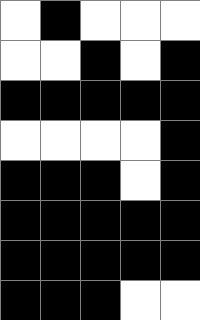[["white", "black", "white", "white", "white"], ["white", "white", "black", "white", "black"], ["black", "black", "black", "black", "black"], ["white", "white", "white", "white", "black"], ["black", "black", "black", "white", "black"], ["black", "black", "black", "black", "black"], ["black", "black", "black", "black", "black"], ["black", "black", "black", "white", "white"]]